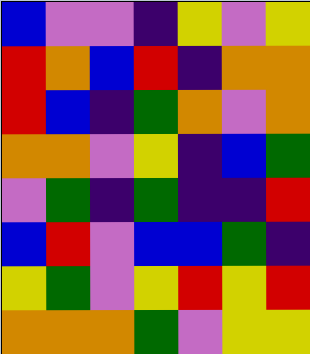[["blue", "violet", "violet", "indigo", "yellow", "violet", "yellow"], ["red", "orange", "blue", "red", "indigo", "orange", "orange"], ["red", "blue", "indigo", "green", "orange", "violet", "orange"], ["orange", "orange", "violet", "yellow", "indigo", "blue", "green"], ["violet", "green", "indigo", "green", "indigo", "indigo", "red"], ["blue", "red", "violet", "blue", "blue", "green", "indigo"], ["yellow", "green", "violet", "yellow", "red", "yellow", "red"], ["orange", "orange", "orange", "green", "violet", "yellow", "yellow"]]